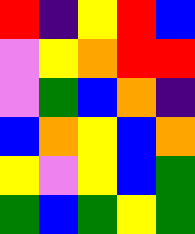[["red", "indigo", "yellow", "red", "blue"], ["violet", "yellow", "orange", "red", "red"], ["violet", "green", "blue", "orange", "indigo"], ["blue", "orange", "yellow", "blue", "orange"], ["yellow", "violet", "yellow", "blue", "green"], ["green", "blue", "green", "yellow", "green"]]